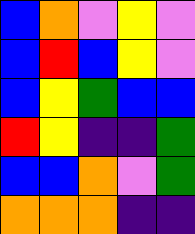[["blue", "orange", "violet", "yellow", "violet"], ["blue", "red", "blue", "yellow", "violet"], ["blue", "yellow", "green", "blue", "blue"], ["red", "yellow", "indigo", "indigo", "green"], ["blue", "blue", "orange", "violet", "green"], ["orange", "orange", "orange", "indigo", "indigo"]]